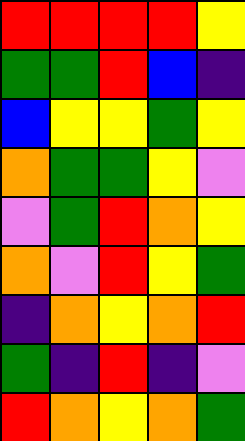[["red", "red", "red", "red", "yellow"], ["green", "green", "red", "blue", "indigo"], ["blue", "yellow", "yellow", "green", "yellow"], ["orange", "green", "green", "yellow", "violet"], ["violet", "green", "red", "orange", "yellow"], ["orange", "violet", "red", "yellow", "green"], ["indigo", "orange", "yellow", "orange", "red"], ["green", "indigo", "red", "indigo", "violet"], ["red", "orange", "yellow", "orange", "green"]]